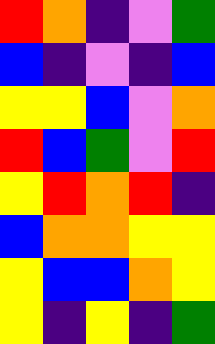[["red", "orange", "indigo", "violet", "green"], ["blue", "indigo", "violet", "indigo", "blue"], ["yellow", "yellow", "blue", "violet", "orange"], ["red", "blue", "green", "violet", "red"], ["yellow", "red", "orange", "red", "indigo"], ["blue", "orange", "orange", "yellow", "yellow"], ["yellow", "blue", "blue", "orange", "yellow"], ["yellow", "indigo", "yellow", "indigo", "green"]]